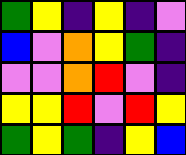[["green", "yellow", "indigo", "yellow", "indigo", "violet"], ["blue", "violet", "orange", "yellow", "green", "indigo"], ["violet", "violet", "orange", "red", "violet", "indigo"], ["yellow", "yellow", "red", "violet", "red", "yellow"], ["green", "yellow", "green", "indigo", "yellow", "blue"]]